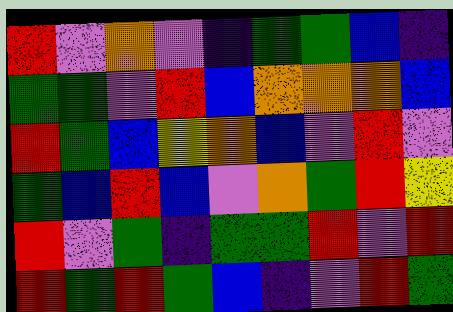[["red", "violet", "orange", "violet", "indigo", "green", "green", "blue", "indigo"], ["green", "green", "violet", "red", "blue", "orange", "orange", "orange", "blue"], ["red", "green", "blue", "yellow", "orange", "blue", "violet", "red", "violet"], ["green", "blue", "red", "blue", "violet", "orange", "green", "red", "yellow"], ["red", "violet", "green", "indigo", "green", "green", "red", "violet", "red"], ["red", "green", "red", "green", "blue", "indigo", "violet", "red", "green"]]